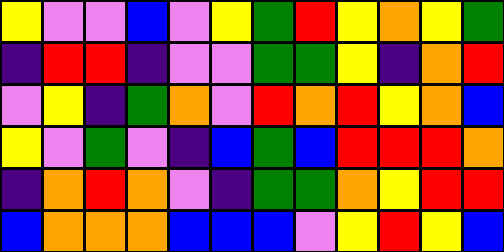[["yellow", "violet", "violet", "blue", "violet", "yellow", "green", "red", "yellow", "orange", "yellow", "green"], ["indigo", "red", "red", "indigo", "violet", "violet", "green", "green", "yellow", "indigo", "orange", "red"], ["violet", "yellow", "indigo", "green", "orange", "violet", "red", "orange", "red", "yellow", "orange", "blue"], ["yellow", "violet", "green", "violet", "indigo", "blue", "green", "blue", "red", "red", "red", "orange"], ["indigo", "orange", "red", "orange", "violet", "indigo", "green", "green", "orange", "yellow", "red", "red"], ["blue", "orange", "orange", "orange", "blue", "blue", "blue", "violet", "yellow", "red", "yellow", "blue"]]